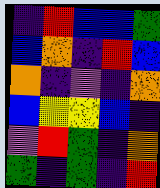[["indigo", "red", "blue", "blue", "green"], ["blue", "orange", "indigo", "red", "blue"], ["orange", "indigo", "violet", "indigo", "orange"], ["blue", "yellow", "yellow", "blue", "indigo"], ["violet", "red", "green", "indigo", "orange"], ["green", "indigo", "green", "indigo", "red"]]